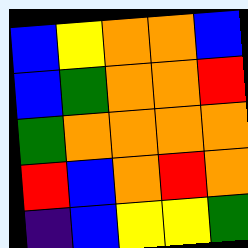[["blue", "yellow", "orange", "orange", "blue"], ["blue", "green", "orange", "orange", "red"], ["green", "orange", "orange", "orange", "orange"], ["red", "blue", "orange", "red", "orange"], ["indigo", "blue", "yellow", "yellow", "green"]]